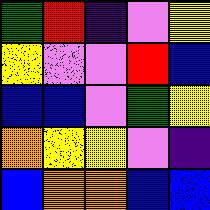[["green", "red", "indigo", "violet", "yellow"], ["yellow", "violet", "violet", "red", "blue"], ["blue", "blue", "violet", "green", "yellow"], ["orange", "yellow", "yellow", "violet", "indigo"], ["blue", "orange", "orange", "blue", "blue"]]